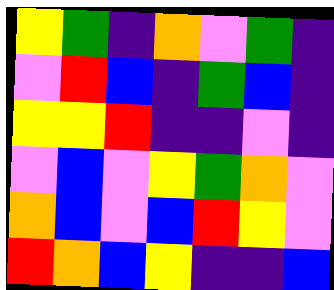[["yellow", "green", "indigo", "orange", "violet", "green", "indigo"], ["violet", "red", "blue", "indigo", "green", "blue", "indigo"], ["yellow", "yellow", "red", "indigo", "indigo", "violet", "indigo"], ["violet", "blue", "violet", "yellow", "green", "orange", "violet"], ["orange", "blue", "violet", "blue", "red", "yellow", "violet"], ["red", "orange", "blue", "yellow", "indigo", "indigo", "blue"]]